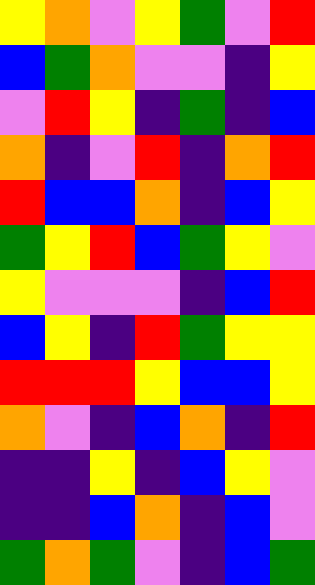[["yellow", "orange", "violet", "yellow", "green", "violet", "red"], ["blue", "green", "orange", "violet", "violet", "indigo", "yellow"], ["violet", "red", "yellow", "indigo", "green", "indigo", "blue"], ["orange", "indigo", "violet", "red", "indigo", "orange", "red"], ["red", "blue", "blue", "orange", "indigo", "blue", "yellow"], ["green", "yellow", "red", "blue", "green", "yellow", "violet"], ["yellow", "violet", "violet", "violet", "indigo", "blue", "red"], ["blue", "yellow", "indigo", "red", "green", "yellow", "yellow"], ["red", "red", "red", "yellow", "blue", "blue", "yellow"], ["orange", "violet", "indigo", "blue", "orange", "indigo", "red"], ["indigo", "indigo", "yellow", "indigo", "blue", "yellow", "violet"], ["indigo", "indigo", "blue", "orange", "indigo", "blue", "violet"], ["green", "orange", "green", "violet", "indigo", "blue", "green"]]